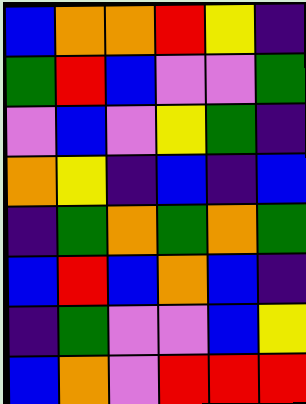[["blue", "orange", "orange", "red", "yellow", "indigo"], ["green", "red", "blue", "violet", "violet", "green"], ["violet", "blue", "violet", "yellow", "green", "indigo"], ["orange", "yellow", "indigo", "blue", "indigo", "blue"], ["indigo", "green", "orange", "green", "orange", "green"], ["blue", "red", "blue", "orange", "blue", "indigo"], ["indigo", "green", "violet", "violet", "blue", "yellow"], ["blue", "orange", "violet", "red", "red", "red"]]